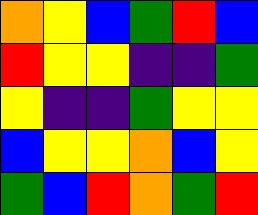[["orange", "yellow", "blue", "green", "red", "blue"], ["red", "yellow", "yellow", "indigo", "indigo", "green"], ["yellow", "indigo", "indigo", "green", "yellow", "yellow"], ["blue", "yellow", "yellow", "orange", "blue", "yellow"], ["green", "blue", "red", "orange", "green", "red"]]